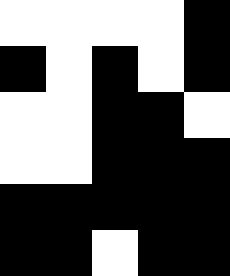[["white", "white", "white", "white", "black"], ["black", "white", "black", "white", "black"], ["white", "white", "black", "black", "white"], ["white", "white", "black", "black", "black"], ["black", "black", "black", "black", "black"], ["black", "black", "white", "black", "black"]]